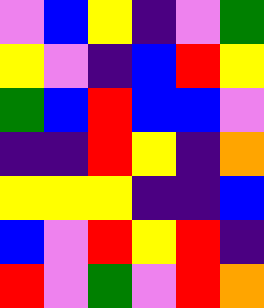[["violet", "blue", "yellow", "indigo", "violet", "green"], ["yellow", "violet", "indigo", "blue", "red", "yellow"], ["green", "blue", "red", "blue", "blue", "violet"], ["indigo", "indigo", "red", "yellow", "indigo", "orange"], ["yellow", "yellow", "yellow", "indigo", "indigo", "blue"], ["blue", "violet", "red", "yellow", "red", "indigo"], ["red", "violet", "green", "violet", "red", "orange"]]